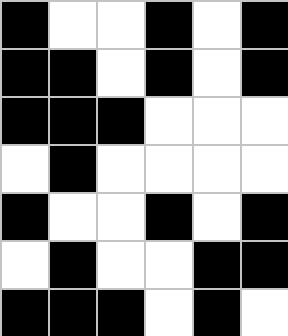[["black", "white", "white", "black", "white", "black"], ["black", "black", "white", "black", "white", "black"], ["black", "black", "black", "white", "white", "white"], ["white", "black", "white", "white", "white", "white"], ["black", "white", "white", "black", "white", "black"], ["white", "black", "white", "white", "black", "black"], ["black", "black", "black", "white", "black", "white"]]